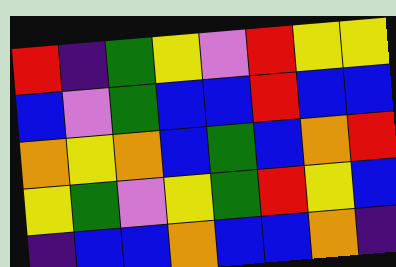[["red", "indigo", "green", "yellow", "violet", "red", "yellow", "yellow"], ["blue", "violet", "green", "blue", "blue", "red", "blue", "blue"], ["orange", "yellow", "orange", "blue", "green", "blue", "orange", "red"], ["yellow", "green", "violet", "yellow", "green", "red", "yellow", "blue"], ["indigo", "blue", "blue", "orange", "blue", "blue", "orange", "indigo"]]